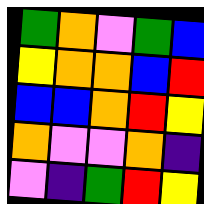[["green", "orange", "violet", "green", "blue"], ["yellow", "orange", "orange", "blue", "red"], ["blue", "blue", "orange", "red", "yellow"], ["orange", "violet", "violet", "orange", "indigo"], ["violet", "indigo", "green", "red", "yellow"]]